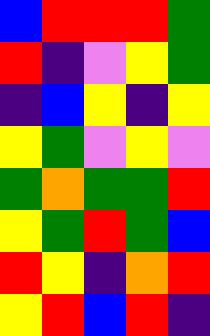[["blue", "red", "red", "red", "green"], ["red", "indigo", "violet", "yellow", "green"], ["indigo", "blue", "yellow", "indigo", "yellow"], ["yellow", "green", "violet", "yellow", "violet"], ["green", "orange", "green", "green", "red"], ["yellow", "green", "red", "green", "blue"], ["red", "yellow", "indigo", "orange", "red"], ["yellow", "red", "blue", "red", "indigo"]]